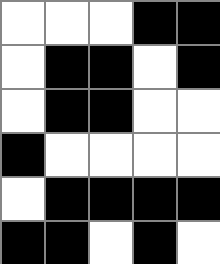[["white", "white", "white", "black", "black"], ["white", "black", "black", "white", "black"], ["white", "black", "black", "white", "white"], ["black", "white", "white", "white", "white"], ["white", "black", "black", "black", "black"], ["black", "black", "white", "black", "white"]]